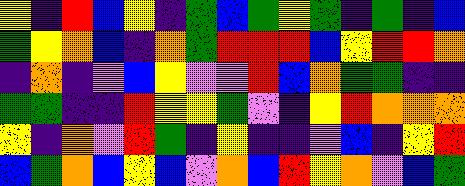[["yellow", "indigo", "red", "blue", "yellow", "indigo", "green", "blue", "green", "yellow", "green", "indigo", "green", "indigo", "blue"], ["green", "yellow", "orange", "blue", "indigo", "orange", "green", "red", "red", "red", "blue", "yellow", "red", "red", "orange"], ["indigo", "orange", "indigo", "violet", "blue", "yellow", "violet", "violet", "red", "blue", "orange", "green", "green", "indigo", "indigo"], ["green", "green", "indigo", "indigo", "red", "yellow", "yellow", "green", "violet", "indigo", "yellow", "red", "orange", "orange", "orange"], ["yellow", "indigo", "orange", "violet", "red", "green", "indigo", "yellow", "indigo", "indigo", "violet", "blue", "indigo", "yellow", "red"], ["blue", "green", "orange", "blue", "yellow", "blue", "violet", "orange", "blue", "red", "yellow", "orange", "violet", "blue", "green"]]